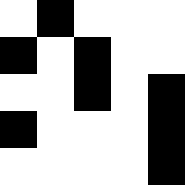[["white", "black", "white", "white", "white"], ["black", "white", "black", "white", "white"], ["white", "white", "black", "white", "black"], ["black", "white", "white", "white", "black"], ["white", "white", "white", "white", "black"]]